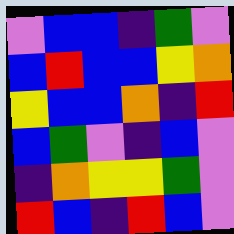[["violet", "blue", "blue", "indigo", "green", "violet"], ["blue", "red", "blue", "blue", "yellow", "orange"], ["yellow", "blue", "blue", "orange", "indigo", "red"], ["blue", "green", "violet", "indigo", "blue", "violet"], ["indigo", "orange", "yellow", "yellow", "green", "violet"], ["red", "blue", "indigo", "red", "blue", "violet"]]